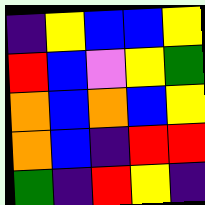[["indigo", "yellow", "blue", "blue", "yellow"], ["red", "blue", "violet", "yellow", "green"], ["orange", "blue", "orange", "blue", "yellow"], ["orange", "blue", "indigo", "red", "red"], ["green", "indigo", "red", "yellow", "indigo"]]